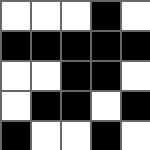[["white", "white", "white", "black", "white"], ["black", "black", "black", "black", "black"], ["white", "white", "black", "black", "white"], ["white", "black", "black", "white", "black"], ["black", "white", "white", "black", "white"]]